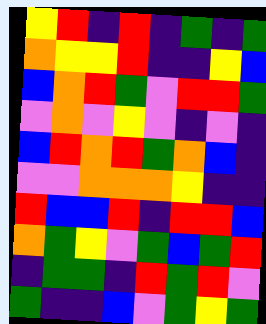[["yellow", "red", "indigo", "red", "indigo", "green", "indigo", "green"], ["orange", "yellow", "yellow", "red", "indigo", "indigo", "yellow", "blue"], ["blue", "orange", "red", "green", "violet", "red", "red", "green"], ["violet", "orange", "violet", "yellow", "violet", "indigo", "violet", "indigo"], ["blue", "red", "orange", "red", "green", "orange", "blue", "indigo"], ["violet", "violet", "orange", "orange", "orange", "yellow", "indigo", "indigo"], ["red", "blue", "blue", "red", "indigo", "red", "red", "blue"], ["orange", "green", "yellow", "violet", "green", "blue", "green", "red"], ["indigo", "green", "green", "indigo", "red", "green", "red", "violet"], ["green", "indigo", "indigo", "blue", "violet", "green", "yellow", "green"]]